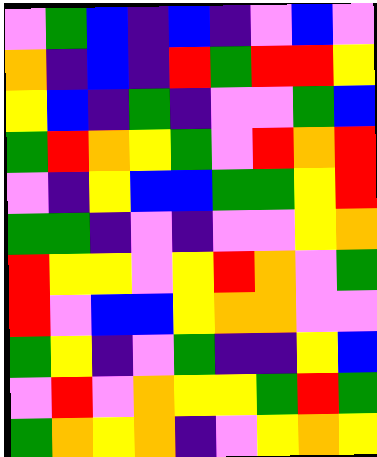[["violet", "green", "blue", "indigo", "blue", "indigo", "violet", "blue", "violet"], ["orange", "indigo", "blue", "indigo", "red", "green", "red", "red", "yellow"], ["yellow", "blue", "indigo", "green", "indigo", "violet", "violet", "green", "blue"], ["green", "red", "orange", "yellow", "green", "violet", "red", "orange", "red"], ["violet", "indigo", "yellow", "blue", "blue", "green", "green", "yellow", "red"], ["green", "green", "indigo", "violet", "indigo", "violet", "violet", "yellow", "orange"], ["red", "yellow", "yellow", "violet", "yellow", "red", "orange", "violet", "green"], ["red", "violet", "blue", "blue", "yellow", "orange", "orange", "violet", "violet"], ["green", "yellow", "indigo", "violet", "green", "indigo", "indigo", "yellow", "blue"], ["violet", "red", "violet", "orange", "yellow", "yellow", "green", "red", "green"], ["green", "orange", "yellow", "orange", "indigo", "violet", "yellow", "orange", "yellow"]]